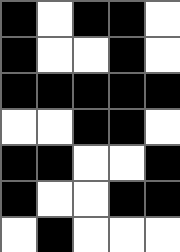[["black", "white", "black", "black", "white"], ["black", "white", "white", "black", "white"], ["black", "black", "black", "black", "black"], ["white", "white", "black", "black", "white"], ["black", "black", "white", "white", "black"], ["black", "white", "white", "black", "black"], ["white", "black", "white", "white", "white"]]